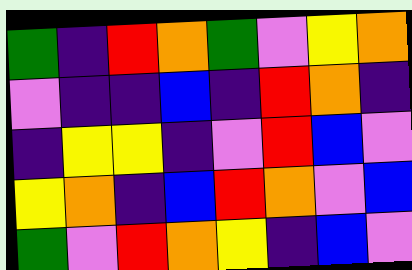[["green", "indigo", "red", "orange", "green", "violet", "yellow", "orange"], ["violet", "indigo", "indigo", "blue", "indigo", "red", "orange", "indigo"], ["indigo", "yellow", "yellow", "indigo", "violet", "red", "blue", "violet"], ["yellow", "orange", "indigo", "blue", "red", "orange", "violet", "blue"], ["green", "violet", "red", "orange", "yellow", "indigo", "blue", "violet"]]